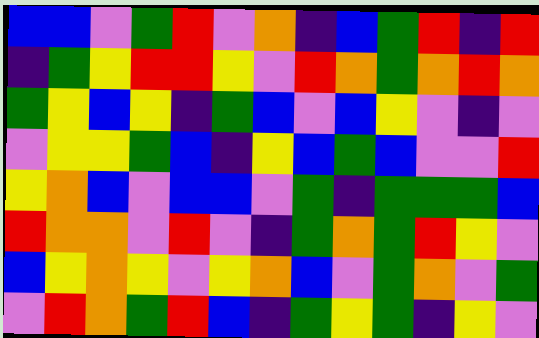[["blue", "blue", "violet", "green", "red", "violet", "orange", "indigo", "blue", "green", "red", "indigo", "red"], ["indigo", "green", "yellow", "red", "red", "yellow", "violet", "red", "orange", "green", "orange", "red", "orange"], ["green", "yellow", "blue", "yellow", "indigo", "green", "blue", "violet", "blue", "yellow", "violet", "indigo", "violet"], ["violet", "yellow", "yellow", "green", "blue", "indigo", "yellow", "blue", "green", "blue", "violet", "violet", "red"], ["yellow", "orange", "blue", "violet", "blue", "blue", "violet", "green", "indigo", "green", "green", "green", "blue"], ["red", "orange", "orange", "violet", "red", "violet", "indigo", "green", "orange", "green", "red", "yellow", "violet"], ["blue", "yellow", "orange", "yellow", "violet", "yellow", "orange", "blue", "violet", "green", "orange", "violet", "green"], ["violet", "red", "orange", "green", "red", "blue", "indigo", "green", "yellow", "green", "indigo", "yellow", "violet"]]